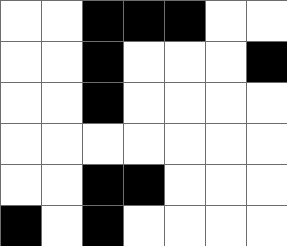[["white", "white", "black", "black", "black", "white", "white"], ["white", "white", "black", "white", "white", "white", "black"], ["white", "white", "black", "white", "white", "white", "white"], ["white", "white", "white", "white", "white", "white", "white"], ["white", "white", "black", "black", "white", "white", "white"], ["black", "white", "black", "white", "white", "white", "white"]]